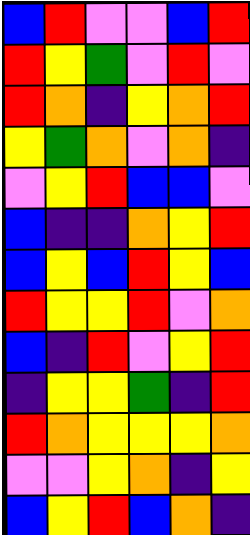[["blue", "red", "violet", "violet", "blue", "red"], ["red", "yellow", "green", "violet", "red", "violet"], ["red", "orange", "indigo", "yellow", "orange", "red"], ["yellow", "green", "orange", "violet", "orange", "indigo"], ["violet", "yellow", "red", "blue", "blue", "violet"], ["blue", "indigo", "indigo", "orange", "yellow", "red"], ["blue", "yellow", "blue", "red", "yellow", "blue"], ["red", "yellow", "yellow", "red", "violet", "orange"], ["blue", "indigo", "red", "violet", "yellow", "red"], ["indigo", "yellow", "yellow", "green", "indigo", "red"], ["red", "orange", "yellow", "yellow", "yellow", "orange"], ["violet", "violet", "yellow", "orange", "indigo", "yellow"], ["blue", "yellow", "red", "blue", "orange", "indigo"]]